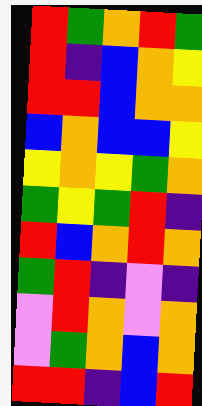[["red", "green", "orange", "red", "green"], ["red", "indigo", "blue", "orange", "yellow"], ["red", "red", "blue", "orange", "orange"], ["blue", "orange", "blue", "blue", "yellow"], ["yellow", "orange", "yellow", "green", "orange"], ["green", "yellow", "green", "red", "indigo"], ["red", "blue", "orange", "red", "orange"], ["green", "red", "indigo", "violet", "indigo"], ["violet", "red", "orange", "violet", "orange"], ["violet", "green", "orange", "blue", "orange"], ["red", "red", "indigo", "blue", "red"]]